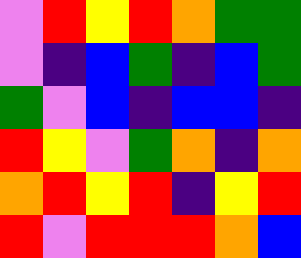[["violet", "red", "yellow", "red", "orange", "green", "green"], ["violet", "indigo", "blue", "green", "indigo", "blue", "green"], ["green", "violet", "blue", "indigo", "blue", "blue", "indigo"], ["red", "yellow", "violet", "green", "orange", "indigo", "orange"], ["orange", "red", "yellow", "red", "indigo", "yellow", "red"], ["red", "violet", "red", "red", "red", "orange", "blue"]]